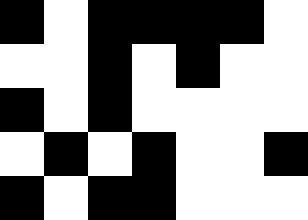[["black", "white", "black", "black", "black", "black", "white"], ["white", "white", "black", "white", "black", "white", "white"], ["black", "white", "black", "white", "white", "white", "white"], ["white", "black", "white", "black", "white", "white", "black"], ["black", "white", "black", "black", "white", "white", "white"]]